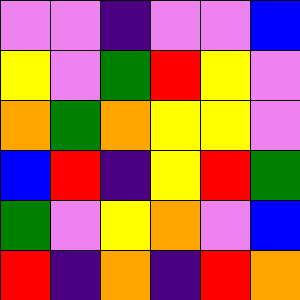[["violet", "violet", "indigo", "violet", "violet", "blue"], ["yellow", "violet", "green", "red", "yellow", "violet"], ["orange", "green", "orange", "yellow", "yellow", "violet"], ["blue", "red", "indigo", "yellow", "red", "green"], ["green", "violet", "yellow", "orange", "violet", "blue"], ["red", "indigo", "orange", "indigo", "red", "orange"]]